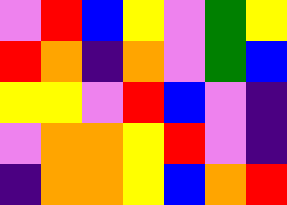[["violet", "red", "blue", "yellow", "violet", "green", "yellow"], ["red", "orange", "indigo", "orange", "violet", "green", "blue"], ["yellow", "yellow", "violet", "red", "blue", "violet", "indigo"], ["violet", "orange", "orange", "yellow", "red", "violet", "indigo"], ["indigo", "orange", "orange", "yellow", "blue", "orange", "red"]]